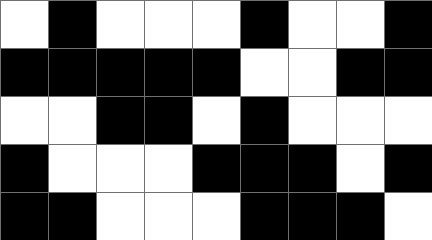[["white", "black", "white", "white", "white", "black", "white", "white", "black"], ["black", "black", "black", "black", "black", "white", "white", "black", "black"], ["white", "white", "black", "black", "white", "black", "white", "white", "white"], ["black", "white", "white", "white", "black", "black", "black", "white", "black"], ["black", "black", "white", "white", "white", "black", "black", "black", "white"]]